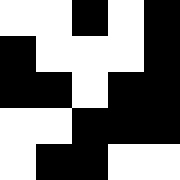[["white", "white", "black", "white", "black"], ["black", "white", "white", "white", "black"], ["black", "black", "white", "black", "black"], ["white", "white", "black", "black", "black"], ["white", "black", "black", "white", "white"]]